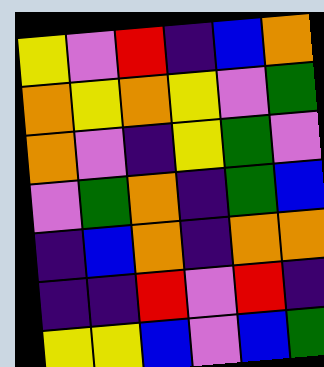[["yellow", "violet", "red", "indigo", "blue", "orange"], ["orange", "yellow", "orange", "yellow", "violet", "green"], ["orange", "violet", "indigo", "yellow", "green", "violet"], ["violet", "green", "orange", "indigo", "green", "blue"], ["indigo", "blue", "orange", "indigo", "orange", "orange"], ["indigo", "indigo", "red", "violet", "red", "indigo"], ["yellow", "yellow", "blue", "violet", "blue", "green"]]